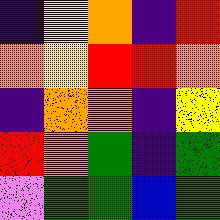[["indigo", "yellow", "orange", "indigo", "red"], ["orange", "yellow", "red", "red", "orange"], ["indigo", "orange", "orange", "indigo", "yellow"], ["red", "orange", "green", "indigo", "green"], ["violet", "green", "green", "blue", "green"]]